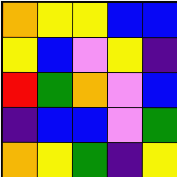[["orange", "yellow", "yellow", "blue", "blue"], ["yellow", "blue", "violet", "yellow", "indigo"], ["red", "green", "orange", "violet", "blue"], ["indigo", "blue", "blue", "violet", "green"], ["orange", "yellow", "green", "indigo", "yellow"]]